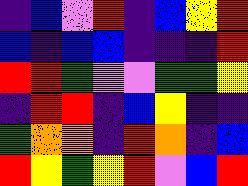[["indigo", "blue", "violet", "red", "indigo", "blue", "yellow", "red"], ["blue", "indigo", "blue", "blue", "indigo", "indigo", "indigo", "red"], ["red", "red", "green", "violet", "violet", "green", "green", "yellow"], ["indigo", "red", "red", "indigo", "blue", "yellow", "indigo", "indigo"], ["green", "orange", "orange", "indigo", "red", "orange", "indigo", "blue"], ["red", "yellow", "green", "yellow", "red", "violet", "blue", "red"]]